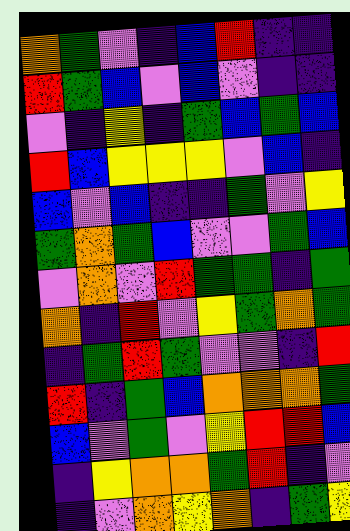[["orange", "green", "violet", "indigo", "blue", "red", "indigo", "indigo"], ["red", "green", "blue", "violet", "blue", "violet", "indigo", "indigo"], ["violet", "indigo", "yellow", "indigo", "green", "blue", "green", "blue"], ["red", "blue", "yellow", "yellow", "yellow", "violet", "blue", "indigo"], ["blue", "violet", "blue", "indigo", "indigo", "green", "violet", "yellow"], ["green", "orange", "green", "blue", "violet", "violet", "green", "blue"], ["violet", "orange", "violet", "red", "green", "green", "indigo", "green"], ["orange", "indigo", "red", "violet", "yellow", "green", "orange", "green"], ["indigo", "green", "red", "green", "violet", "violet", "indigo", "red"], ["red", "indigo", "green", "blue", "orange", "orange", "orange", "green"], ["blue", "violet", "green", "violet", "yellow", "red", "red", "blue"], ["indigo", "yellow", "orange", "orange", "green", "red", "indigo", "violet"], ["indigo", "violet", "orange", "yellow", "orange", "indigo", "green", "yellow"]]